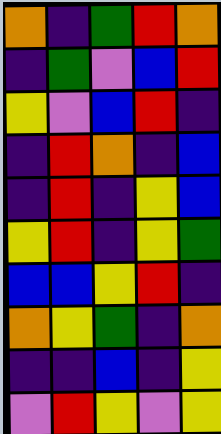[["orange", "indigo", "green", "red", "orange"], ["indigo", "green", "violet", "blue", "red"], ["yellow", "violet", "blue", "red", "indigo"], ["indigo", "red", "orange", "indigo", "blue"], ["indigo", "red", "indigo", "yellow", "blue"], ["yellow", "red", "indigo", "yellow", "green"], ["blue", "blue", "yellow", "red", "indigo"], ["orange", "yellow", "green", "indigo", "orange"], ["indigo", "indigo", "blue", "indigo", "yellow"], ["violet", "red", "yellow", "violet", "yellow"]]